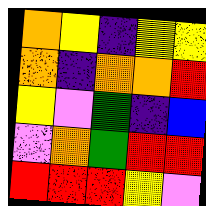[["orange", "yellow", "indigo", "yellow", "yellow"], ["orange", "indigo", "orange", "orange", "red"], ["yellow", "violet", "green", "indigo", "blue"], ["violet", "orange", "green", "red", "red"], ["red", "red", "red", "yellow", "violet"]]